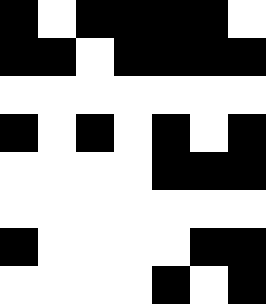[["black", "white", "black", "black", "black", "black", "white"], ["black", "black", "white", "black", "black", "black", "black"], ["white", "white", "white", "white", "white", "white", "white"], ["black", "white", "black", "white", "black", "white", "black"], ["white", "white", "white", "white", "black", "black", "black"], ["white", "white", "white", "white", "white", "white", "white"], ["black", "white", "white", "white", "white", "black", "black"], ["white", "white", "white", "white", "black", "white", "black"]]